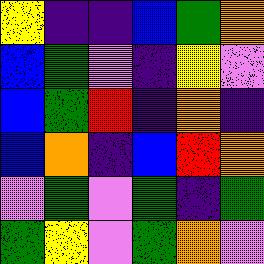[["yellow", "indigo", "indigo", "blue", "green", "orange"], ["blue", "green", "violet", "indigo", "yellow", "violet"], ["blue", "green", "red", "indigo", "orange", "indigo"], ["blue", "orange", "indigo", "blue", "red", "orange"], ["violet", "green", "violet", "green", "indigo", "green"], ["green", "yellow", "violet", "green", "orange", "violet"]]